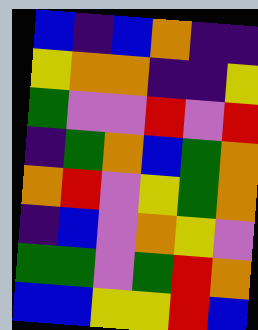[["blue", "indigo", "blue", "orange", "indigo", "indigo"], ["yellow", "orange", "orange", "indigo", "indigo", "yellow"], ["green", "violet", "violet", "red", "violet", "red"], ["indigo", "green", "orange", "blue", "green", "orange"], ["orange", "red", "violet", "yellow", "green", "orange"], ["indigo", "blue", "violet", "orange", "yellow", "violet"], ["green", "green", "violet", "green", "red", "orange"], ["blue", "blue", "yellow", "yellow", "red", "blue"]]